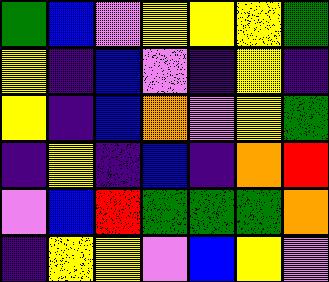[["green", "blue", "violet", "yellow", "yellow", "yellow", "green"], ["yellow", "indigo", "blue", "violet", "indigo", "yellow", "indigo"], ["yellow", "indigo", "blue", "orange", "violet", "yellow", "green"], ["indigo", "yellow", "indigo", "blue", "indigo", "orange", "red"], ["violet", "blue", "red", "green", "green", "green", "orange"], ["indigo", "yellow", "yellow", "violet", "blue", "yellow", "violet"]]